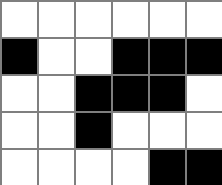[["white", "white", "white", "white", "white", "white"], ["black", "white", "white", "black", "black", "black"], ["white", "white", "black", "black", "black", "white"], ["white", "white", "black", "white", "white", "white"], ["white", "white", "white", "white", "black", "black"]]